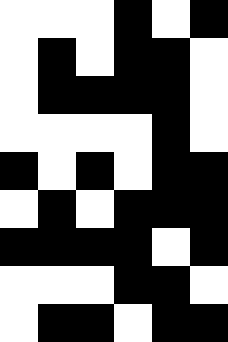[["white", "white", "white", "black", "white", "black"], ["white", "black", "white", "black", "black", "white"], ["white", "black", "black", "black", "black", "white"], ["white", "white", "white", "white", "black", "white"], ["black", "white", "black", "white", "black", "black"], ["white", "black", "white", "black", "black", "black"], ["black", "black", "black", "black", "white", "black"], ["white", "white", "white", "black", "black", "white"], ["white", "black", "black", "white", "black", "black"]]